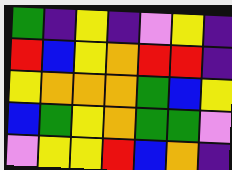[["green", "indigo", "yellow", "indigo", "violet", "yellow", "indigo"], ["red", "blue", "yellow", "orange", "red", "red", "indigo"], ["yellow", "orange", "orange", "orange", "green", "blue", "yellow"], ["blue", "green", "yellow", "orange", "green", "green", "violet"], ["violet", "yellow", "yellow", "red", "blue", "orange", "indigo"]]